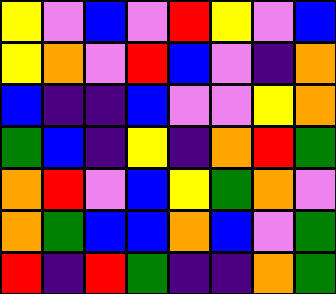[["yellow", "violet", "blue", "violet", "red", "yellow", "violet", "blue"], ["yellow", "orange", "violet", "red", "blue", "violet", "indigo", "orange"], ["blue", "indigo", "indigo", "blue", "violet", "violet", "yellow", "orange"], ["green", "blue", "indigo", "yellow", "indigo", "orange", "red", "green"], ["orange", "red", "violet", "blue", "yellow", "green", "orange", "violet"], ["orange", "green", "blue", "blue", "orange", "blue", "violet", "green"], ["red", "indigo", "red", "green", "indigo", "indigo", "orange", "green"]]